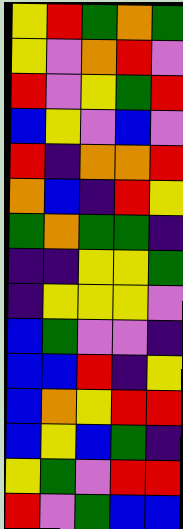[["yellow", "red", "green", "orange", "green"], ["yellow", "violet", "orange", "red", "violet"], ["red", "violet", "yellow", "green", "red"], ["blue", "yellow", "violet", "blue", "violet"], ["red", "indigo", "orange", "orange", "red"], ["orange", "blue", "indigo", "red", "yellow"], ["green", "orange", "green", "green", "indigo"], ["indigo", "indigo", "yellow", "yellow", "green"], ["indigo", "yellow", "yellow", "yellow", "violet"], ["blue", "green", "violet", "violet", "indigo"], ["blue", "blue", "red", "indigo", "yellow"], ["blue", "orange", "yellow", "red", "red"], ["blue", "yellow", "blue", "green", "indigo"], ["yellow", "green", "violet", "red", "red"], ["red", "violet", "green", "blue", "blue"]]